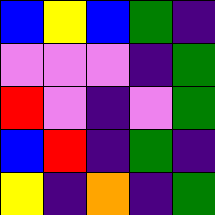[["blue", "yellow", "blue", "green", "indigo"], ["violet", "violet", "violet", "indigo", "green"], ["red", "violet", "indigo", "violet", "green"], ["blue", "red", "indigo", "green", "indigo"], ["yellow", "indigo", "orange", "indigo", "green"]]